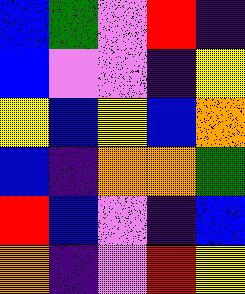[["blue", "green", "violet", "red", "indigo"], ["blue", "violet", "violet", "indigo", "yellow"], ["yellow", "blue", "yellow", "blue", "orange"], ["blue", "indigo", "orange", "orange", "green"], ["red", "blue", "violet", "indigo", "blue"], ["orange", "indigo", "violet", "red", "yellow"]]